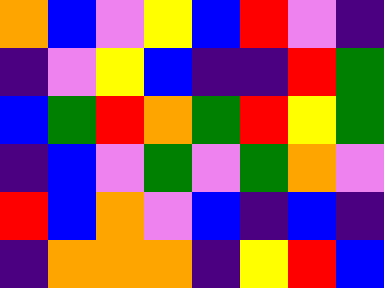[["orange", "blue", "violet", "yellow", "blue", "red", "violet", "indigo"], ["indigo", "violet", "yellow", "blue", "indigo", "indigo", "red", "green"], ["blue", "green", "red", "orange", "green", "red", "yellow", "green"], ["indigo", "blue", "violet", "green", "violet", "green", "orange", "violet"], ["red", "blue", "orange", "violet", "blue", "indigo", "blue", "indigo"], ["indigo", "orange", "orange", "orange", "indigo", "yellow", "red", "blue"]]